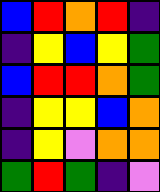[["blue", "red", "orange", "red", "indigo"], ["indigo", "yellow", "blue", "yellow", "green"], ["blue", "red", "red", "orange", "green"], ["indigo", "yellow", "yellow", "blue", "orange"], ["indigo", "yellow", "violet", "orange", "orange"], ["green", "red", "green", "indigo", "violet"]]